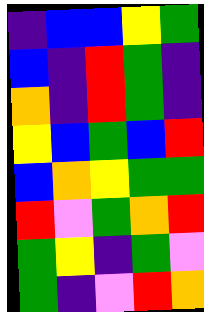[["indigo", "blue", "blue", "yellow", "green"], ["blue", "indigo", "red", "green", "indigo"], ["orange", "indigo", "red", "green", "indigo"], ["yellow", "blue", "green", "blue", "red"], ["blue", "orange", "yellow", "green", "green"], ["red", "violet", "green", "orange", "red"], ["green", "yellow", "indigo", "green", "violet"], ["green", "indigo", "violet", "red", "orange"]]